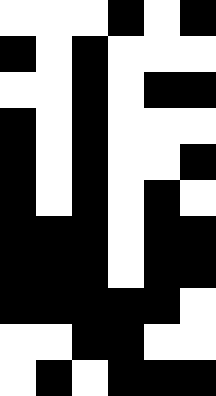[["white", "white", "white", "black", "white", "black"], ["black", "white", "black", "white", "white", "white"], ["white", "white", "black", "white", "black", "black"], ["black", "white", "black", "white", "white", "white"], ["black", "white", "black", "white", "white", "black"], ["black", "white", "black", "white", "black", "white"], ["black", "black", "black", "white", "black", "black"], ["black", "black", "black", "white", "black", "black"], ["black", "black", "black", "black", "black", "white"], ["white", "white", "black", "black", "white", "white"], ["white", "black", "white", "black", "black", "black"]]